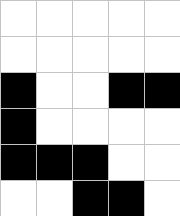[["white", "white", "white", "white", "white"], ["white", "white", "white", "white", "white"], ["black", "white", "white", "black", "black"], ["black", "white", "white", "white", "white"], ["black", "black", "black", "white", "white"], ["white", "white", "black", "black", "white"]]